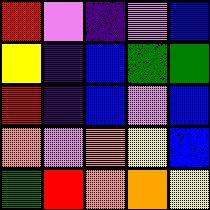[["red", "violet", "indigo", "violet", "blue"], ["yellow", "indigo", "blue", "green", "green"], ["red", "indigo", "blue", "violet", "blue"], ["orange", "violet", "orange", "yellow", "blue"], ["green", "red", "orange", "orange", "yellow"]]